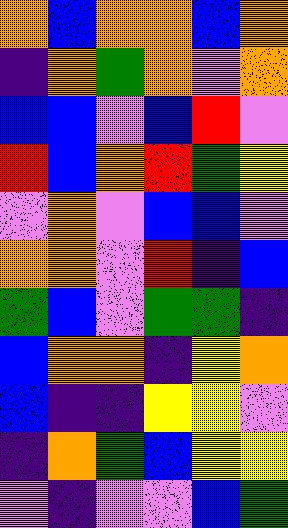[["orange", "blue", "orange", "orange", "blue", "orange"], ["indigo", "orange", "green", "orange", "violet", "orange"], ["blue", "blue", "violet", "blue", "red", "violet"], ["red", "blue", "orange", "red", "green", "yellow"], ["violet", "orange", "violet", "blue", "blue", "violet"], ["orange", "orange", "violet", "red", "indigo", "blue"], ["green", "blue", "violet", "green", "green", "indigo"], ["blue", "orange", "orange", "indigo", "yellow", "orange"], ["blue", "indigo", "indigo", "yellow", "yellow", "violet"], ["indigo", "orange", "green", "blue", "yellow", "yellow"], ["violet", "indigo", "violet", "violet", "blue", "green"]]